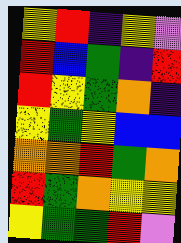[["yellow", "red", "indigo", "yellow", "violet"], ["red", "blue", "green", "indigo", "red"], ["red", "yellow", "green", "orange", "indigo"], ["yellow", "green", "yellow", "blue", "blue"], ["orange", "orange", "red", "green", "orange"], ["red", "green", "orange", "yellow", "yellow"], ["yellow", "green", "green", "red", "violet"]]